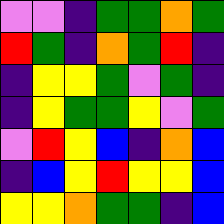[["violet", "violet", "indigo", "green", "green", "orange", "green"], ["red", "green", "indigo", "orange", "green", "red", "indigo"], ["indigo", "yellow", "yellow", "green", "violet", "green", "indigo"], ["indigo", "yellow", "green", "green", "yellow", "violet", "green"], ["violet", "red", "yellow", "blue", "indigo", "orange", "blue"], ["indigo", "blue", "yellow", "red", "yellow", "yellow", "blue"], ["yellow", "yellow", "orange", "green", "green", "indigo", "blue"]]